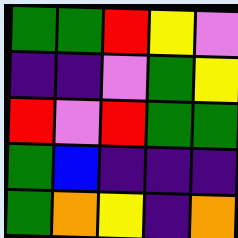[["green", "green", "red", "yellow", "violet"], ["indigo", "indigo", "violet", "green", "yellow"], ["red", "violet", "red", "green", "green"], ["green", "blue", "indigo", "indigo", "indigo"], ["green", "orange", "yellow", "indigo", "orange"]]